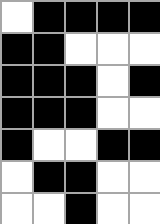[["white", "black", "black", "black", "black"], ["black", "black", "white", "white", "white"], ["black", "black", "black", "white", "black"], ["black", "black", "black", "white", "white"], ["black", "white", "white", "black", "black"], ["white", "black", "black", "white", "white"], ["white", "white", "black", "white", "white"]]